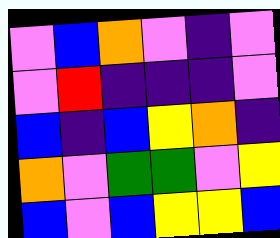[["violet", "blue", "orange", "violet", "indigo", "violet"], ["violet", "red", "indigo", "indigo", "indigo", "violet"], ["blue", "indigo", "blue", "yellow", "orange", "indigo"], ["orange", "violet", "green", "green", "violet", "yellow"], ["blue", "violet", "blue", "yellow", "yellow", "blue"]]